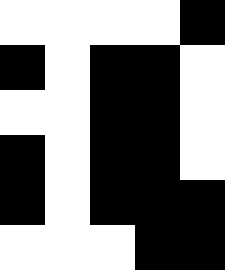[["white", "white", "white", "white", "black"], ["black", "white", "black", "black", "white"], ["white", "white", "black", "black", "white"], ["black", "white", "black", "black", "white"], ["black", "white", "black", "black", "black"], ["white", "white", "white", "black", "black"]]